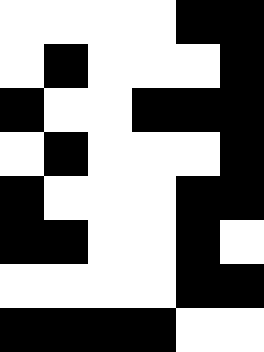[["white", "white", "white", "white", "black", "black"], ["white", "black", "white", "white", "white", "black"], ["black", "white", "white", "black", "black", "black"], ["white", "black", "white", "white", "white", "black"], ["black", "white", "white", "white", "black", "black"], ["black", "black", "white", "white", "black", "white"], ["white", "white", "white", "white", "black", "black"], ["black", "black", "black", "black", "white", "white"]]